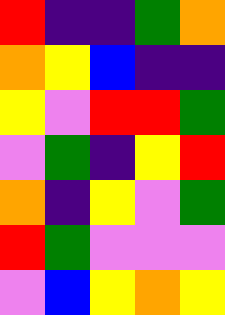[["red", "indigo", "indigo", "green", "orange"], ["orange", "yellow", "blue", "indigo", "indigo"], ["yellow", "violet", "red", "red", "green"], ["violet", "green", "indigo", "yellow", "red"], ["orange", "indigo", "yellow", "violet", "green"], ["red", "green", "violet", "violet", "violet"], ["violet", "blue", "yellow", "orange", "yellow"]]